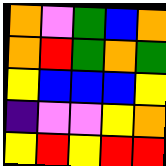[["orange", "violet", "green", "blue", "orange"], ["orange", "red", "green", "orange", "green"], ["yellow", "blue", "blue", "blue", "yellow"], ["indigo", "violet", "violet", "yellow", "orange"], ["yellow", "red", "yellow", "red", "red"]]